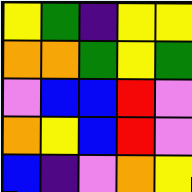[["yellow", "green", "indigo", "yellow", "yellow"], ["orange", "orange", "green", "yellow", "green"], ["violet", "blue", "blue", "red", "violet"], ["orange", "yellow", "blue", "red", "violet"], ["blue", "indigo", "violet", "orange", "yellow"]]